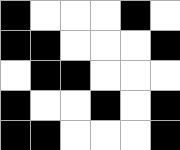[["black", "white", "white", "white", "black", "white"], ["black", "black", "white", "white", "white", "black"], ["white", "black", "black", "white", "white", "white"], ["black", "white", "white", "black", "white", "black"], ["black", "black", "white", "white", "white", "black"]]